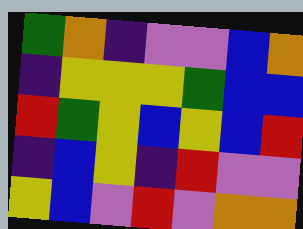[["green", "orange", "indigo", "violet", "violet", "blue", "orange"], ["indigo", "yellow", "yellow", "yellow", "green", "blue", "blue"], ["red", "green", "yellow", "blue", "yellow", "blue", "red"], ["indigo", "blue", "yellow", "indigo", "red", "violet", "violet"], ["yellow", "blue", "violet", "red", "violet", "orange", "orange"]]